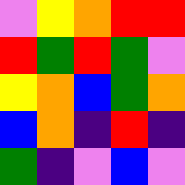[["violet", "yellow", "orange", "red", "red"], ["red", "green", "red", "green", "violet"], ["yellow", "orange", "blue", "green", "orange"], ["blue", "orange", "indigo", "red", "indigo"], ["green", "indigo", "violet", "blue", "violet"]]